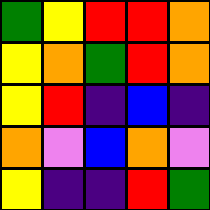[["green", "yellow", "red", "red", "orange"], ["yellow", "orange", "green", "red", "orange"], ["yellow", "red", "indigo", "blue", "indigo"], ["orange", "violet", "blue", "orange", "violet"], ["yellow", "indigo", "indigo", "red", "green"]]